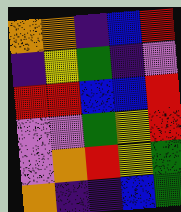[["orange", "orange", "indigo", "blue", "red"], ["indigo", "yellow", "green", "indigo", "violet"], ["red", "red", "blue", "blue", "red"], ["violet", "violet", "green", "yellow", "red"], ["violet", "orange", "red", "yellow", "green"], ["orange", "indigo", "indigo", "blue", "green"]]